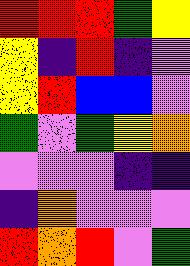[["red", "red", "red", "green", "yellow"], ["yellow", "indigo", "red", "indigo", "violet"], ["yellow", "red", "blue", "blue", "violet"], ["green", "violet", "green", "yellow", "orange"], ["violet", "violet", "violet", "indigo", "indigo"], ["indigo", "orange", "violet", "violet", "violet"], ["red", "orange", "red", "violet", "green"]]